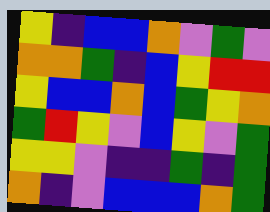[["yellow", "indigo", "blue", "blue", "orange", "violet", "green", "violet"], ["orange", "orange", "green", "indigo", "blue", "yellow", "red", "red"], ["yellow", "blue", "blue", "orange", "blue", "green", "yellow", "orange"], ["green", "red", "yellow", "violet", "blue", "yellow", "violet", "green"], ["yellow", "yellow", "violet", "indigo", "indigo", "green", "indigo", "green"], ["orange", "indigo", "violet", "blue", "blue", "blue", "orange", "green"]]